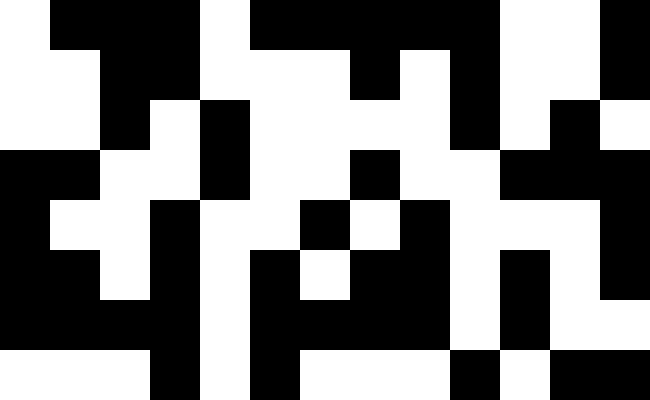[["white", "black", "black", "black", "white", "black", "black", "black", "black", "black", "white", "white", "black"], ["white", "white", "black", "black", "white", "white", "white", "black", "white", "black", "white", "white", "black"], ["white", "white", "black", "white", "black", "white", "white", "white", "white", "black", "white", "black", "white"], ["black", "black", "white", "white", "black", "white", "white", "black", "white", "white", "black", "black", "black"], ["black", "white", "white", "black", "white", "white", "black", "white", "black", "white", "white", "white", "black"], ["black", "black", "white", "black", "white", "black", "white", "black", "black", "white", "black", "white", "black"], ["black", "black", "black", "black", "white", "black", "black", "black", "black", "white", "black", "white", "white"], ["white", "white", "white", "black", "white", "black", "white", "white", "white", "black", "white", "black", "black"]]